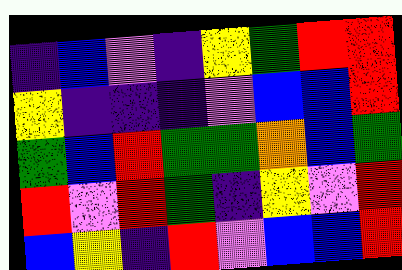[["indigo", "blue", "violet", "indigo", "yellow", "green", "red", "red"], ["yellow", "indigo", "indigo", "indigo", "violet", "blue", "blue", "red"], ["green", "blue", "red", "green", "green", "orange", "blue", "green"], ["red", "violet", "red", "green", "indigo", "yellow", "violet", "red"], ["blue", "yellow", "indigo", "red", "violet", "blue", "blue", "red"]]